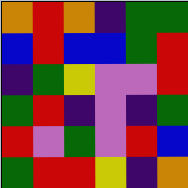[["orange", "red", "orange", "indigo", "green", "green"], ["blue", "red", "blue", "blue", "green", "red"], ["indigo", "green", "yellow", "violet", "violet", "red"], ["green", "red", "indigo", "violet", "indigo", "green"], ["red", "violet", "green", "violet", "red", "blue"], ["green", "red", "red", "yellow", "indigo", "orange"]]